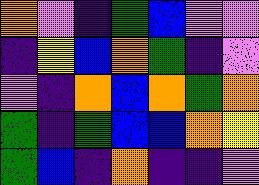[["orange", "violet", "indigo", "green", "blue", "violet", "violet"], ["indigo", "yellow", "blue", "orange", "green", "indigo", "violet"], ["violet", "indigo", "orange", "blue", "orange", "green", "orange"], ["green", "indigo", "green", "blue", "blue", "orange", "yellow"], ["green", "blue", "indigo", "orange", "indigo", "indigo", "violet"]]